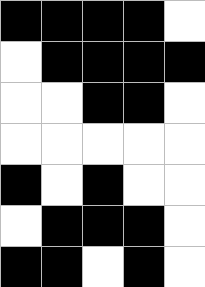[["black", "black", "black", "black", "white"], ["white", "black", "black", "black", "black"], ["white", "white", "black", "black", "white"], ["white", "white", "white", "white", "white"], ["black", "white", "black", "white", "white"], ["white", "black", "black", "black", "white"], ["black", "black", "white", "black", "white"]]